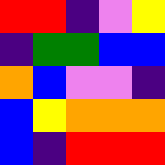[["red", "red", "indigo", "violet", "yellow"], ["indigo", "green", "green", "blue", "blue"], ["orange", "blue", "violet", "violet", "indigo"], ["blue", "yellow", "orange", "orange", "orange"], ["blue", "indigo", "red", "red", "red"]]